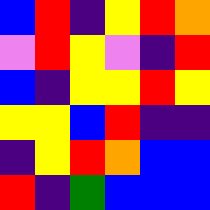[["blue", "red", "indigo", "yellow", "red", "orange"], ["violet", "red", "yellow", "violet", "indigo", "red"], ["blue", "indigo", "yellow", "yellow", "red", "yellow"], ["yellow", "yellow", "blue", "red", "indigo", "indigo"], ["indigo", "yellow", "red", "orange", "blue", "blue"], ["red", "indigo", "green", "blue", "blue", "blue"]]